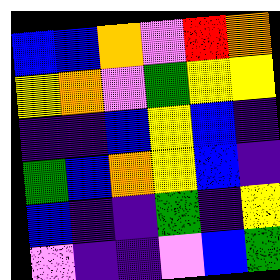[["blue", "blue", "orange", "violet", "red", "orange"], ["yellow", "orange", "violet", "green", "yellow", "yellow"], ["indigo", "indigo", "blue", "yellow", "blue", "indigo"], ["green", "blue", "orange", "yellow", "blue", "indigo"], ["blue", "indigo", "indigo", "green", "indigo", "yellow"], ["violet", "indigo", "indigo", "violet", "blue", "green"]]